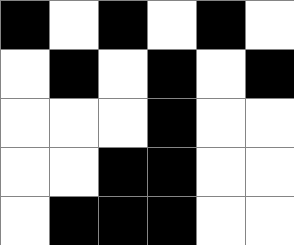[["black", "white", "black", "white", "black", "white"], ["white", "black", "white", "black", "white", "black"], ["white", "white", "white", "black", "white", "white"], ["white", "white", "black", "black", "white", "white"], ["white", "black", "black", "black", "white", "white"]]